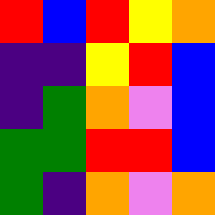[["red", "blue", "red", "yellow", "orange"], ["indigo", "indigo", "yellow", "red", "blue"], ["indigo", "green", "orange", "violet", "blue"], ["green", "green", "red", "red", "blue"], ["green", "indigo", "orange", "violet", "orange"]]